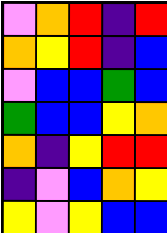[["violet", "orange", "red", "indigo", "red"], ["orange", "yellow", "red", "indigo", "blue"], ["violet", "blue", "blue", "green", "blue"], ["green", "blue", "blue", "yellow", "orange"], ["orange", "indigo", "yellow", "red", "red"], ["indigo", "violet", "blue", "orange", "yellow"], ["yellow", "violet", "yellow", "blue", "blue"]]